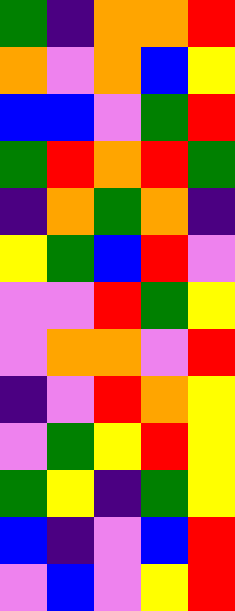[["green", "indigo", "orange", "orange", "red"], ["orange", "violet", "orange", "blue", "yellow"], ["blue", "blue", "violet", "green", "red"], ["green", "red", "orange", "red", "green"], ["indigo", "orange", "green", "orange", "indigo"], ["yellow", "green", "blue", "red", "violet"], ["violet", "violet", "red", "green", "yellow"], ["violet", "orange", "orange", "violet", "red"], ["indigo", "violet", "red", "orange", "yellow"], ["violet", "green", "yellow", "red", "yellow"], ["green", "yellow", "indigo", "green", "yellow"], ["blue", "indigo", "violet", "blue", "red"], ["violet", "blue", "violet", "yellow", "red"]]